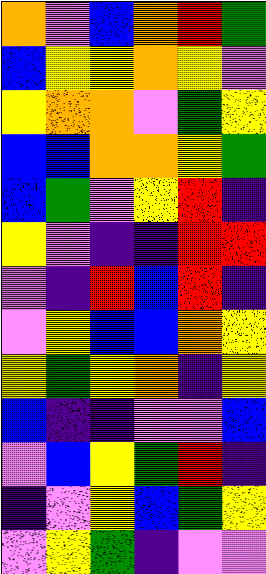[["orange", "violet", "blue", "orange", "red", "green"], ["blue", "yellow", "yellow", "orange", "yellow", "violet"], ["yellow", "orange", "orange", "violet", "green", "yellow"], ["blue", "blue", "orange", "orange", "yellow", "green"], ["blue", "green", "violet", "yellow", "red", "indigo"], ["yellow", "violet", "indigo", "indigo", "red", "red"], ["violet", "indigo", "red", "blue", "red", "indigo"], ["violet", "yellow", "blue", "blue", "orange", "yellow"], ["yellow", "green", "yellow", "orange", "indigo", "yellow"], ["blue", "indigo", "indigo", "violet", "violet", "blue"], ["violet", "blue", "yellow", "green", "red", "indigo"], ["indigo", "violet", "yellow", "blue", "green", "yellow"], ["violet", "yellow", "green", "indigo", "violet", "violet"]]